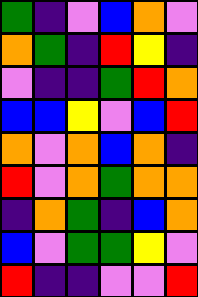[["green", "indigo", "violet", "blue", "orange", "violet"], ["orange", "green", "indigo", "red", "yellow", "indigo"], ["violet", "indigo", "indigo", "green", "red", "orange"], ["blue", "blue", "yellow", "violet", "blue", "red"], ["orange", "violet", "orange", "blue", "orange", "indigo"], ["red", "violet", "orange", "green", "orange", "orange"], ["indigo", "orange", "green", "indigo", "blue", "orange"], ["blue", "violet", "green", "green", "yellow", "violet"], ["red", "indigo", "indigo", "violet", "violet", "red"]]